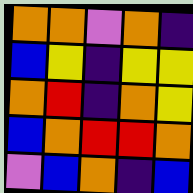[["orange", "orange", "violet", "orange", "indigo"], ["blue", "yellow", "indigo", "yellow", "yellow"], ["orange", "red", "indigo", "orange", "yellow"], ["blue", "orange", "red", "red", "orange"], ["violet", "blue", "orange", "indigo", "blue"]]